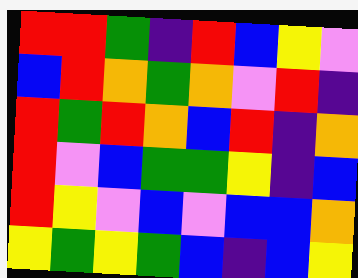[["red", "red", "green", "indigo", "red", "blue", "yellow", "violet"], ["blue", "red", "orange", "green", "orange", "violet", "red", "indigo"], ["red", "green", "red", "orange", "blue", "red", "indigo", "orange"], ["red", "violet", "blue", "green", "green", "yellow", "indigo", "blue"], ["red", "yellow", "violet", "blue", "violet", "blue", "blue", "orange"], ["yellow", "green", "yellow", "green", "blue", "indigo", "blue", "yellow"]]